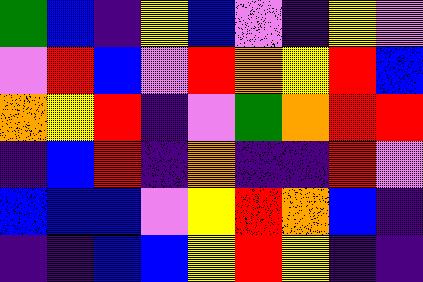[["green", "blue", "indigo", "yellow", "blue", "violet", "indigo", "yellow", "violet"], ["violet", "red", "blue", "violet", "red", "orange", "yellow", "red", "blue"], ["orange", "yellow", "red", "indigo", "violet", "green", "orange", "red", "red"], ["indigo", "blue", "red", "indigo", "orange", "indigo", "indigo", "red", "violet"], ["blue", "blue", "blue", "violet", "yellow", "red", "orange", "blue", "indigo"], ["indigo", "indigo", "blue", "blue", "yellow", "red", "yellow", "indigo", "indigo"]]